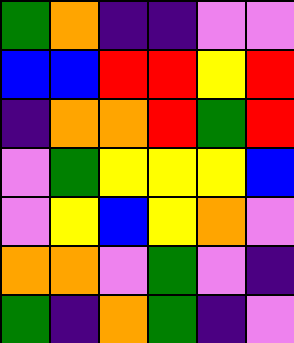[["green", "orange", "indigo", "indigo", "violet", "violet"], ["blue", "blue", "red", "red", "yellow", "red"], ["indigo", "orange", "orange", "red", "green", "red"], ["violet", "green", "yellow", "yellow", "yellow", "blue"], ["violet", "yellow", "blue", "yellow", "orange", "violet"], ["orange", "orange", "violet", "green", "violet", "indigo"], ["green", "indigo", "orange", "green", "indigo", "violet"]]